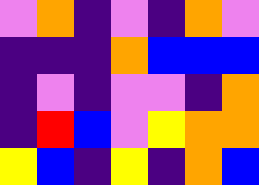[["violet", "orange", "indigo", "violet", "indigo", "orange", "violet"], ["indigo", "indigo", "indigo", "orange", "blue", "blue", "blue"], ["indigo", "violet", "indigo", "violet", "violet", "indigo", "orange"], ["indigo", "red", "blue", "violet", "yellow", "orange", "orange"], ["yellow", "blue", "indigo", "yellow", "indigo", "orange", "blue"]]